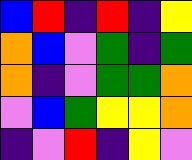[["blue", "red", "indigo", "red", "indigo", "yellow"], ["orange", "blue", "violet", "green", "indigo", "green"], ["orange", "indigo", "violet", "green", "green", "orange"], ["violet", "blue", "green", "yellow", "yellow", "orange"], ["indigo", "violet", "red", "indigo", "yellow", "violet"]]